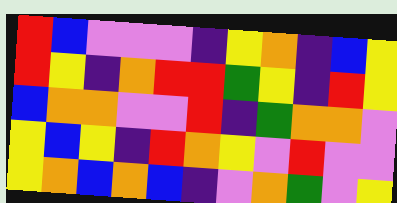[["red", "blue", "violet", "violet", "violet", "indigo", "yellow", "orange", "indigo", "blue", "yellow"], ["red", "yellow", "indigo", "orange", "red", "red", "green", "yellow", "indigo", "red", "yellow"], ["blue", "orange", "orange", "violet", "violet", "red", "indigo", "green", "orange", "orange", "violet"], ["yellow", "blue", "yellow", "indigo", "red", "orange", "yellow", "violet", "red", "violet", "violet"], ["yellow", "orange", "blue", "orange", "blue", "indigo", "violet", "orange", "green", "violet", "yellow"]]